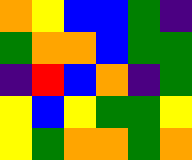[["orange", "yellow", "blue", "blue", "green", "indigo"], ["green", "orange", "orange", "blue", "green", "green"], ["indigo", "red", "blue", "orange", "indigo", "green"], ["yellow", "blue", "yellow", "green", "green", "yellow"], ["yellow", "green", "orange", "orange", "green", "orange"]]